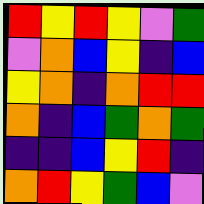[["red", "yellow", "red", "yellow", "violet", "green"], ["violet", "orange", "blue", "yellow", "indigo", "blue"], ["yellow", "orange", "indigo", "orange", "red", "red"], ["orange", "indigo", "blue", "green", "orange", "green"], ["indigo", "indigo", "blue", "yellow", "red", "indigo"], ["orange", "red", "yellow", "green", "blue", "violet"]]